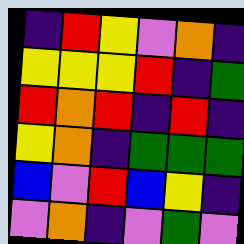[["indigo", "red", "yellow", "violet", "orange", "indigo"], ["yellow", "yellow", "yellow", "red", "indigo", "green"], ["red", "orange", "red", "indigo", "red", "indigo"], ["yellow", "orange", "indigo", "green", "green", "green"], ["blue", "violet", "red", "blue", "yellow", "indigo"], ["violet", "orange", "indigo", "violet", "green", "violet"]]